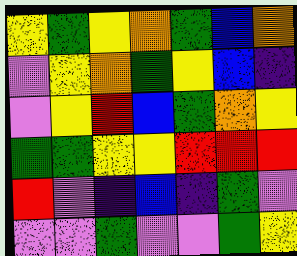[["yellow", "green", "yellow", "orange", "green", "blue", "orange"], ["violet", "yellow", "orange", "green", "yellow", "blue", "indigo"], ["violet", "yellow", "red", "blue", "green", "orange", "yellow"], ["green", "green", "yellow", "yellow", "red", "red", "red"], ["red", "violet", "indigo", "blue", "indigo", "green", "violet"], ["violet", "violet", "green", "violet", "violet", "green", "yellow"]]